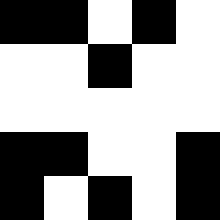[["black", "black", "white", "black", "white"], ["white", "white", "black", "white", "white"], ["white", "white", "white", "white", "white"], ["black", "black", "white", "white", "black"], ["black", "white", "black", "white", "black"]]